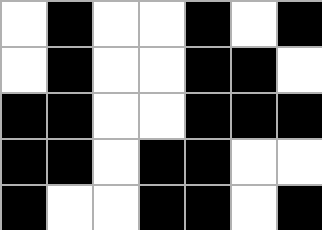[["white", "black", "white", "white", "black", "white", "black"], ["white", "black", "white", "white", "black", "black", "white"], ["black", "black", "white", "white", "black", "black", "black"], ["black", "black", "white", "black", "black", "white", "white"], ["black", "white", "white", "black", "black", "white", "black"]]